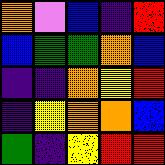[["orange", "violet", "blue", "indigo", "red"], ["blue", "green", "green", "orange", "blue"], ["indigo", "indigo", "orange", "yellow", "red"], ["indigo", "yellow", "orange", "orange", "blue"], ["green", "indigo", "yellow", "red", "red"]]